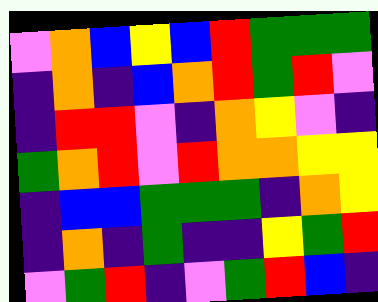[["violet", "orange", "blue", "yellow", "blue", "red", "green", "green", "green"], ["indigo", "orange", "indigo", "blue", "orange", "red", "green", "red", "violet"], ["indigo", "red", "red", "violet", "indigo", "orange", "yellow", "violet", "indigo"], ["green", "orange", "red", "violet", "red", "orange", "orange", "yellow", "yellow"], ["indigo", "blue", "blue", "green", "green", "green", "indigo", "orange", "yellow"], ["indigo", "orange", "indigo", "green", "indigo", "indigo", "yellow", "green", "red"], ["violet", "green", "red", "indigo", "violet", "green", "red", "blue", "indigo"]]